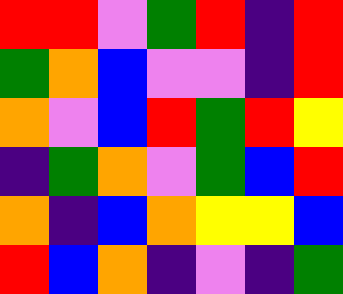[["red", "red", "violet", "green", "red", "indigo", "red"], ["green", "orange", "blue", "violet", "violet", "indigo", "red"], ["orange", "violet", "blue", "red", "green", "red", "yellow"], ["indigo", "green", "orange", "violet", "green", "blue", "red"], ["orange", "indigo", "blue", "orange", "yellow", "yellow", "blue"], ["red", "blue", "orange", "indigo", "violet", "indigo", "green"]]